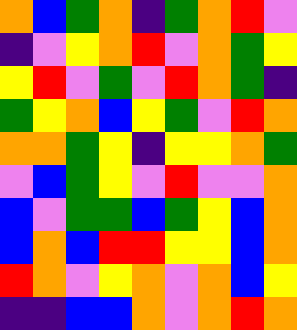[["orange", "blue", "green", "orange", "indigo", "green", "orange", "red", "violet"], ["indigo", "violet", "yellow", "orange", "red", "violet", "orange", "green", "yellow"], ["yellow", "red", "violet", "green", "violet", "red", "orange", "green", "indigo"], ["green", "yellow", "orange", "blue", "yellow", "green", "violet", "red", "orange"], ["orange", "orange", "green", "yellow", "indigo", "yellow", "yellow", "orange", "green"], ["violet", "blue", "green", "yellow", "violet", "red", "violet", "violet", "orange"], ["blue", "violet", "green", "green", "blue", "green", "yellow", "blue", "orange"], ["blue", "orange", "blue", "red", "red", "yellow", "yellow", "blue", "orange"], ["red", "orange", "violet", "yellow", "orange", "violet", "orange", "blue", "yellow"], ["indigo", "indigo", "blue", "blue", "orange", "violet", "orange", "red", "orange"]]